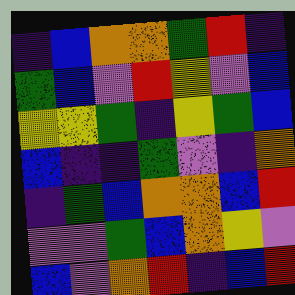[["indigo", "blue", "orange", "orange", "green", "red", "indigo"], ["green", "blue", "violet", "red", "yellow", "violet", "blue"], ["yellow", "yellow", "green", "indigo", "yellow", "green", "blue"], ["blue", "indigo", "indigo", "green", "violet", "indigo", "orange"], ["indigo", "green", "blue", "orange", "orange", "blue", "red"], ["violet", "violet", "green", "blue", "orange", "yellow", "violet"], ["blue", "violet", "orange", "red", "indigo", "blue", "red"]]